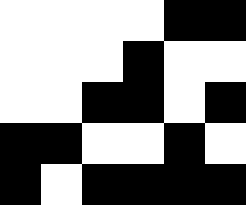[["white", "white", "white", "white", "black", "black"], ["white", "white", "white", "black", "white", "white"], ["white", "white", "black", "black", "white", "black"], ["black", "black", "white", "white", "black", "white"], ["black", "white", "black", "black", "black", "black"]]